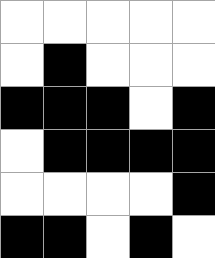[["white", "white", "white", "white", "white"], ["white", "black", "white", "white", "white"], ["black", "black", "black", "white", "black"], ["white", "black", "black", "black", "black"], ["white", "white", "white", "white", "black"], ["black", "black", "white", "black", "white"]]